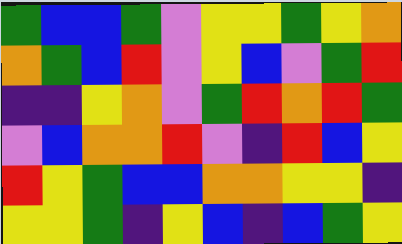[["green", "blue", "blue", "green", "violet", "yellow", "yellow", "green", "yellow", "orange"], ["orange", "green", "blue", "red", "violet", "yellow", "blue", "violet", "green", "red"], ["indigo", "indigo", "yellow", "orange", "violet", "green", "red", "orange", "red", "green"], ["violet", "blue", "orange", "orange", "red", "violet", "indigo", "red", "blue", "yellow"], ["red", "yellow", "green", "blue", "blue", "orange", "orange", "yellow", "yellow", "indigo"], ["yellow", "yellow", "green", "indigo", "yellow", "blue", "indigo", "blue", "green", "yellow"]]